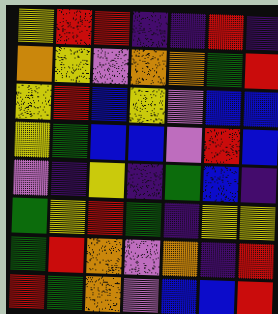[["yellow", "red", "red", "indigo", "indigo", "red", "indigo"], ["orange", "yellow", "violet", "orange", "orange", "green", "red"], ["yellow", "red", "blue", "yellow", "violet", "blue", "blue"], ["yellow", "green", "blue", "blue", "violet", "red", "blue"], ["violet", "indigo", "yellow", "indigo", "green", "blue", "indigo"], ["green", "yellow", "red", "green", "indigo", "yellow", "yellow"], ["green", "red", "orange", "violet", "orange", "indigo", "red"], ["red", "green", "orange", "violet", "blue", "blue", "red"]]